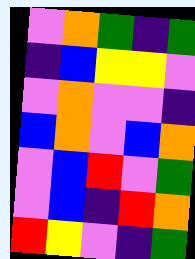[["violet", "orange", "green", "indigo", "green"], ["indigo", "blue", "yellow", "yellow", "violet"], ["violet", "orange", "violet", "violet", "indigo"], ["blue", "orange", "violet", "blue", "orange"], ["violet", "blue", "red", "violet", "green"], ["violet", "blue", "indigo", "red", "orange"], ["red", "yellow", "violet", "indigo", "green"]]